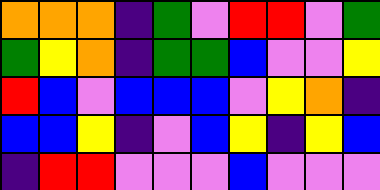[["orange", "orange", "orange", "indigo", "green", "violet", "red", "red", "violet", "green"], ["green", "yellow", "orange", "indigo", "green", "green", "blue", "violet", "violet", "yellow"], ["red", "blue", "violet", "blue", "blue", "blue", "violet", "yellow", "orange", "indigo"], ["blue", "blue", "yellow", "indigo", "violet", "blue", "yellow", "indigo", "yellow", "blue"], ["indigo", "red", "red", "violet", "violet", "violet", "blue", "violet", "violet", "violet"]]